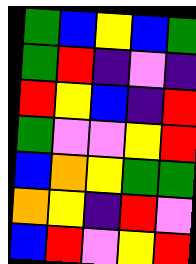[["green", "blue", "yellow", "blue", "green"], ["green", "red", "indigo", "violet", "indigo"], ["red", "yellow", "blue", "indigo", "red"], ["green", "violet", "violet", "yellow", "red"], ["blue", "orange", "yellow", "green", "green"], ["orange", "yellow", "indigo", "red", "violet"], ["blue", "red", "violet", "yellow", "red"]]